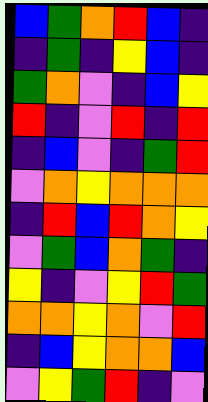[["blue", "green", "orange", "red", "blue", "indigo"], ["indigo", "green", "indigo", "yellow", "blue", "indigo"], ["green", "orange", "violet", "indigo", "blue", "yellow"], ["red", "indigo", "violet", "red", "indigo", "red"], ["indigo", "blue", "violet", "indigo", "green", "red"], ["violet", "orange", "yellow", "orange", "orange", "orange"], ["indigo", "red", "blue", "red", "orange", "yellow"], ["violet", "green", "blue", "orange", "green", "indigo"], ["yellow", "indigo", "violet", "yellow", "red", "green"], ["orange", "orange", "yellow", "orange", "violet", "red"], ["indigo", "blue", "yellow", "orange", "orange", "blue"], ["violet", "yellow", "green", "red", "indigo", "violet"]]